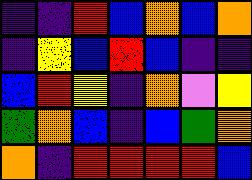[["indigo", "indigo", "red", "blue", "orange", "blue", "orange"], ["indigo", "yellow", "blue", "red", "blue", "indigo", "indigo"], ["blue", "red", "yellow", "indigo", "orange", "violet", "yellow"], ["green", "orange", "blue", "indigo", "blue", "green", "orange"], ["orange", "indigo", "red", "red", "red", "red", "blue"]]